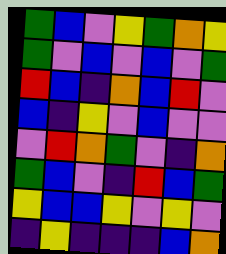[["green", "blue", "violet", "yellow", "green", "orange", "yellow"], ["green", "violet", "blue", "violet", "blue", "violet", "green"], ["red", "blue", "indigo", "orange", "blue", "red", "violet"], ["blue", "indigo", "yellow", "violet", "blue", "violet", "violet"], ["violet", "red", "orange", "green", "violet", "indigo", "orange"], ["green", "blue", "violet", "indigo", "red", "blue", "green"], ["yellow", "blue", "blue", "yellow", "violet", "yellow", "violet"], ["indigo", "yellow", "indigo", "indigo", "indigo", "blue", "orange"]]